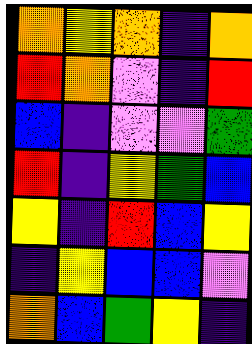[["orange", "yellow", "orange", "indigo", "orange"], ["red", "orange", "violet", "indigo", "red"], ["blue", "indigo", "violet", "violet", "green"], ["red", "indigo", "yellow", "green", "blue"], ["yellow", "indigo", "red", "blue", "yellow"], ["indigo", "yellow", "blue", "blue", "violet"], ["orange", "blue", "green", "yellow", "indigo"]]